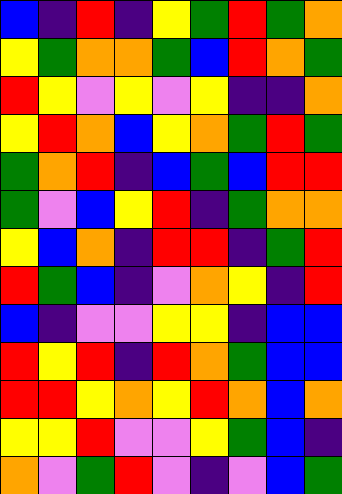[["blue", "indigo", "red", "indigo", "yellow", "green", "red", "green", "orange"], ["yellow", "green", "orange", "orange", "green", "blue", "red", "orange", "green"], ["red", "yellow", "violet", "yellow", "violet", "yellow", "indigo", "indigo", "orange"], ["yellow", "red", "orange", "blue", "yellow", "orange", "green", "red", "green"], ["green", "orange", "red", "indigo", "blue", "green", "blue", "red", "red"], ["green", "violet", "blue", "yellow", "red", "indigo", "green", "orange", "orange"], ["yellow", "blue", "orange", "indigo", "red", "red", "indigo", "green", "red"], ["red", "green", "blue", "indigo", "violet", "orange", "yellow", "indigo", "red"], ["blue", "indigo", "violet", "violet", "yellow", "yellow", "indigo", "blue", "blue"], ["red", "yellow", "red", "indigo", "red", "orange", "green", "blue", "blue"], ["red", "red", "yellow", "orange", "yellow", "red", "orange", "blue", "orange"], ["yellow", "yellow", "red", "violet", "violet", "yellow", "green", "blue", "indigo"], ["orange", "violet", "green", "red", "violet", "indigo", "violet", "blue", "green"]]